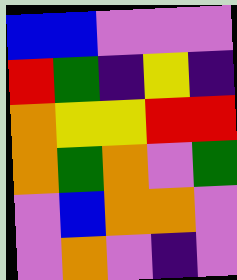[["blue", "blue", "violet", "violet", "violet"], ["red", "green", "indigo", "yellow", "indigo"], ["orange", "yellow", "yellow", "red", "red"], ["orange", "green", "orange", "violet", "green"], ["violet", "blue", "orange", "orange", "violet"], ["violet", "orange", "violet", "indigo", "violet"]]